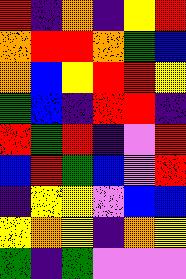[["red", "indigo", "orange", "indigo", "yellow", "red"], ["orange", "red", "red", "orange", "green", "blue"], ["orange", "blue", "yellow", "red", "red", "yellow"], ["green", "blue", "indigo", "red", "red", "indigo"], ["red", "green", "red", "indigo", "violet", "red"], ["blue", "red", "green", "blue", "violet", "red"], ["indigo", "yellow", "yellow", "violet", "blue", "blue"], ["yellow", "orange", "yellow", "indigo", "orange", "yellow"], ["green", "indigo", "green", "violet", "violet", "violet"]]